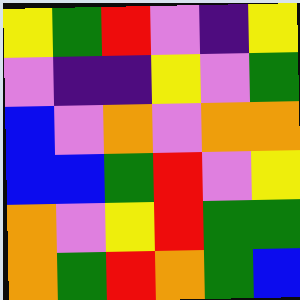[["yellow", "green", "red", "violet", "indigo", "yellow"], ["violet", "indigo", "indigo", "yellow", "violet", "green"], ["blue", "violet", "orange", "violet", "orange", "orange"], ["blue", "blue", "green", "red", "violet", "yellow"], ["orange", "violet", "yellow", "red", "green", "green"], ["orange", "green", "red", "orange", "green", "blue"]]